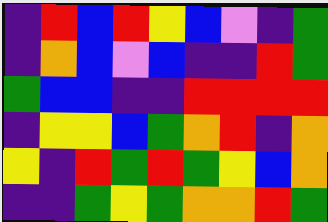[["indigo", "red", "blue", "red", "yellow", "blue", "violet", "indigo", "green"], ["indigo", "orange", "blue", "violet", "blue", "indigo", "indigo", "red", "green"], ["green", "blue", "blue", "indigo", "indigo", "red", "red", "red", "red"], ["indigo", "yellow", "yellow", "blue", "green", "orange", "red", "indigo", "orange"], ["yellow", "indigo", "red", "green", "red", "green", "yellow", "blue", "orange"], ["indigo", "indigo", "green", "yellow", "green", "orange", "orange", "red", "green"]]